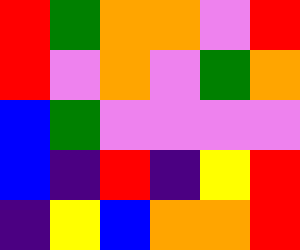[["red", "green", "orange", "orange", "violet", "red"], ["red", "violet", "orange", "violet", "green", "orange"], ["blue", "green", "violet", "violet", "violet", "violet"], ["blue", "indigo", "red", "indigo", "yellow", "red"], ["indigo", "yellow", "blue", "orange", "orange", "red"]]